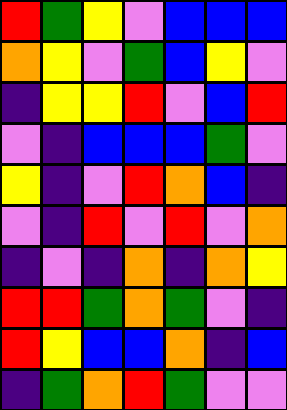[["red", "green", "yellow", "violet", "blue", "blue", "blue"], ["orange", "yellow", "violet", "green", "blue", "yellow", "violet"], ["indigo", "yellow", "yellow", "red", "violet", "blue", "red"], ["violet", "indigo", "blue", "blue", "blue", "green", "violet"], ["yellow", "indigo", "violet", "red", "orange", "blue", "indigo"], ["violet", "indigo", "red", "violet", "red", "violet", "orange"], ["indigo", "violet", "indigo", "orange", "indigo", "orange", "yellow"], ["red", "red", "green", "orange", "green", "violet", "indigo"], ["red", "yellow", "blue", "blue", "orange", "indigo", "blue"], ["indigo", "green", "orange", "red", "green", "violet", "violet"]]